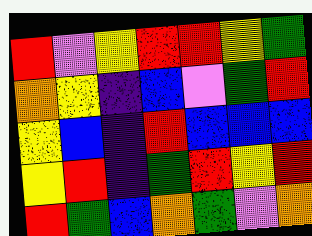[["red", "violet", "yellow", "red", "red", "yellow", "green"], ["orange", "yellow", "indigo", "blue", "violet", "green", "red"], ["yellow", "blue", "indigo", "red", "blue", "blue", "blue"], ["yellow", "red", "indigo", "green", "red", "yellow", "red"], ["red", "green", "blue", "orange", "green", "violet", "orange"]]